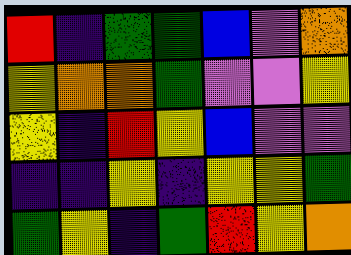[["red", "indigo", "green", "green", "blue", "violet", "orange"], ["yellow", "orange", "orange", "green", "violet", "violet", "yellow"], ["yellow", "indigo", "red", "yellow", "blue", "violet", "violet"], ["indigo", "indigo", "yellow", "indigo", "yellow", "yellow", "green"], ["green", "yellow", "indigo", "green", "red", "yellow", "orange"]]